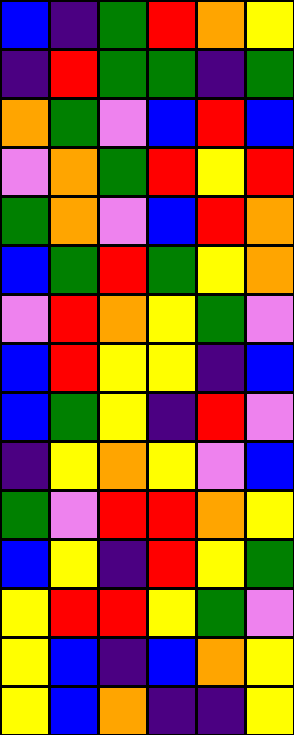[["blue", "indigo", "green", "red", "orange", "yellow"], ["indigo", "red", "green", "green", "indigo", "green"], ["orange", "green", "violet", "blue", "red", "blue"], ["violet", "orange", "green", "red", "yellow", "red"], ["green", "orange", "violet", "blue", "red", "orange"], ["blue", "green", "red", "green", "yellow", "orange"], ["violet", "red", "orange", "yellow", "green", "violet"], ["blue", "red", "yellow", "yellow", "indigo", "blue"], ["blue", "green", "yellow", "indigo", "red", "violet"], ["indigo", "yellow", "orange", "yellow", "violet", "blue"], ["green", "violet", "red", "red", "orange", "yellow"], ["blue", "yellow", "indigo", "red", "yellow", "green"], ["yellow", "red", "red", "yellow", "green", "violet"], ["yellow", "blue", "indigo", "blue", "orange", "yellow"], ["yellow", "blue", "orange", "indigo", "indigo", "yellow"]]